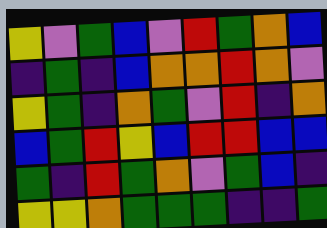[["yellow", "violet", "green", "blue", "violet", "red", "green", "orange", "blue"], ["indigo", "green", "indigo", "blue", "orange", "orange", "red", "orange", "violet"], ["yellow", "green", "indigo", "orange", "green", "violet", "red", "indigo", "orange"], ["blue", "green", "red", "yellow", "blue", "red", "red", "blue", "blue"], ["green", "indigo", "red", "green", "orange", "violet", "green", "blue", "indigo"], ["yellow", "yellow", "orange", "green", "green", "green", "indigo", "indigo", "green"]]